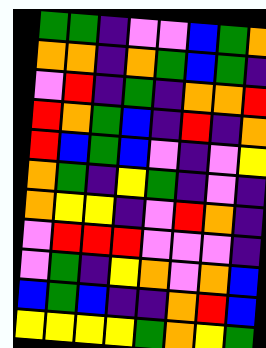[["green", "green", "indigo", "violet", "violet", "blue", "green", "orange"], ["orange", "orange", "indigo", "orange", "green", "blue", "green", "indigo"], ["violet", "red", "indigo", "green", "indigo", "orange", "orange", "red"], ["red", "orange", "green", "blue", "indigo", "red", "indigo", "orange"], ["red", "blue", "green", "blue", "violet", "indigo", "violet", "yellow"], ["orange", "green", "indigo", "yellow", "green", "indigo", "violet", "indigo"], ["orange", "yellow", "yellow", "indigo", "violet", "red", "orange", "indigo"], ["violet", "red", "red", "red", "violet", "violet", "violet", "indigo"], ["violet", "green", "indigo", "yellow", "orange", "violet", "orange", "blue"], ["blue", "green", "blue", "indigo", "indigo", "orange", "red", "blue"], ["yellow", "yellow", "yellow", "yellow", "green", "orange", "yellow", "green"]]